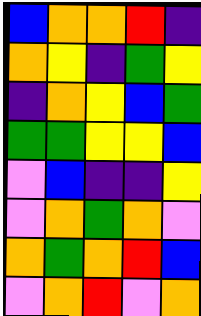[["blue", "orange", "orange", "red", "indigo"], ["orange", "yellow", "indigo", "green", "yellow"], ["indigo", "orange", "yellow", "blue", "green"], ["green", "green", "yellow", "yellow", "blue"], ["violet", "blue", "indigo", "indigo", "yellow"], ["violet", "orange", "green", "orange", "violet"], ["orange", "green", "orange", "red", "blue"], ["violet", "orange", "red", "violet", "orange"]]